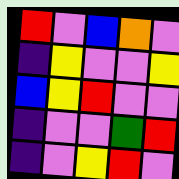[["red", "violet", "blue", "orange", "violet"], ["indigo", "yellow", "violet", "violet", "yellow"], ["blue", "yellow", "red", "violet", "violet"], ["indigo", "violet", "violet", "green", "red"], ["indigo", "violet", "yellow", "red", "violet"]]